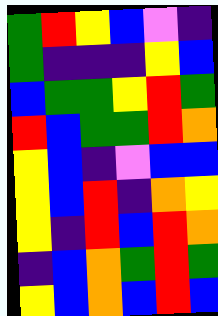[["green", "red", "yellow", "blue", "violet", "indigo"], ["green", "indigo", "indigo", "indigo", "yellow", "blue"], ["blue", "green", "green", "yellow", "red", "green"], ["red", "blue", "green", "green", "red", "orange"], ["yellow", "blue", "indigo", "violet", "blue", "blue"], ["yellow", "blue", "red", "indigo", "orange", "yellow"], ["yellow", "indigo", "red", "blue", "red", "orange"], ["indigo", "blue", "orange", "green", "red", "green"], ["yellow", "blue", "orange", "blue", "red", "blue"]]